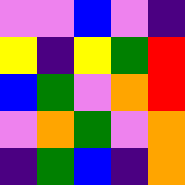[["violet", "violet", "blue", "violet", "indigo"], ["yellow", "indigo", "yellow", "green", "red"], ["blue", "green", "violet", "orange", "red"], ["violet", "orange", "green", "violet", "orange"], ["indigo", "green", "blue", "indigo", "orange"]]